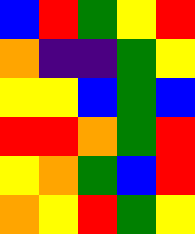[["blue", "red", "green", "yellow", "red"], ["orange", "indigo", "indigo", "green", "yellow"], ["yellow", "yellow", "blue", "green", "blue"], ["red", "red", "orange", "green", "red"], ["yellow", "orange", "green", "blue", "red"], ["orange", "yellow", "red", "green", "yellow"]]